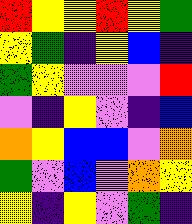[["red", "yellow", "yellow", "red", "yellow", "green"], ["yellow", "green", "indigo", "yellow", "blue", "indigo"], ["green", "yellow", "violet", "violet", "violet", "red"], ["violet", "indigo", "yellow", "violet", "indigo", "blue"], ["orange", "yellow", "blue", "blue", "violet", "orange"], ["green", "violet", "blue", "violet", "orange", "yellow"], ["yellow", "indigo", "yellow", "violet", "green", "indigo"]]